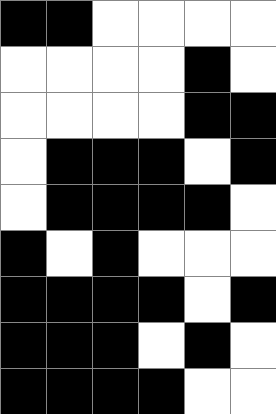[["black", "black", "white", "white", "white", "white"], ["white", "white", "white", "white", "black", "white"], ["white", "white", "white", "white", "black", "black"], ["white", "black", "black", "black", "white", "black"], ["white", "black", "black", "black", "black", "white"], ["black", "white", "black", "white", "white", "white"], ["black", "black", "black", "black", "white", "black"], ["black", "black", "black", "white", "black", "white"], ["black", "black", "black", "black", "white", "white"]]